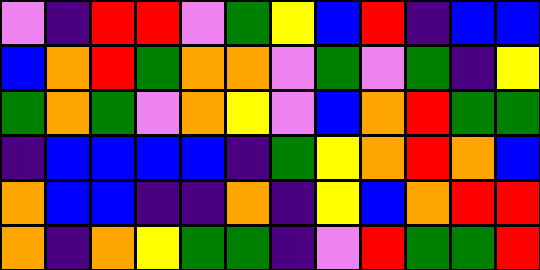[["violet", "indigo", "red", "red", "violet", "green", "yellow", "blue", "red", "indigo", "blue", "blue"], ["blue", "orange", "red", "green", "orange", "orange", "violet", "green", "violet", "green", "indigo", "yellow"], ["green", "orange", "green", "violet", "orange", "yellow", "violet", "blue", "orange", "red", "green", "green"], ["indigo", "blue", "blue", "blue", "blue", "indigo", "green", "yellow", "orange", "red", "orange", "blue"], ["orange", "blue", "blue", "indigo", "indigo", "orange", "indigo", "yellow", "blue", "orange", "red", "red"], ["orange", "indigo", "orange", "yellow", "green", "green", "indigo", "violet", "red", "green", "green", "red"]]